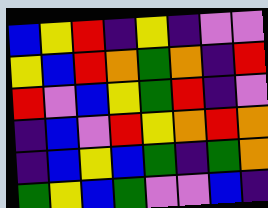[["blue", "yellow", "red", "indigo", "yellow", "indigo", "violet", "violet"], ["yellow", "blue", "red", "orange", "green", "orange", "indigo", "red"], ["red", "violet", "blue", "yellow", "green", "red", "indigo", "violet"], ["indigo", "blue", "violet", "red", "yellow", "orange", "red", "orange"], ["indigo", "blue", "yellow", "blue", "green", "indigo", "green", "orange"], ["green", "yellow", "blue", "green", "violet", "violet", "blue", "indigo"]]